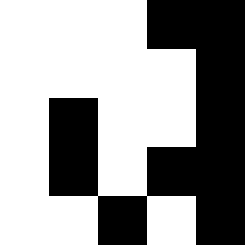[["white", "white", "white", "black", "black"], ["white", "white", "white", "white", "black"], ["white", "black", "white", "white", "black"], ["white", "black", "white", "black", "black"], ["white", "white", "black", "white", "black"]]